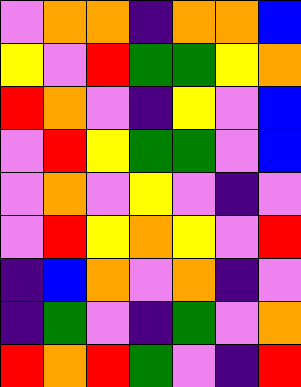[["violet", "orange", "orange", "indigo", "orange", "orange", "blue"], ["yellow", "violet", "red", "green", "green", "yellow", "orange"], ["red", "orange", "violet", "indigo", "yellow", "violet", "blue"], ["violet", "red", "yellow", "green", "green", "violet", "blue"], ["violet", "orange", "violet", "yellow", "violet", "indigo", "violet"], ["violet", "red", "yellow", "orange", "yellow", "violet", "red"], ["indigo", "blue", "orange", "violet", "orange", "indigo", "violet"], ["indigo", "green", "violet", "indigo", "green", "violet", "orange"], ["red", "orange", "red", "green", "violet", "indigo", "red"]]